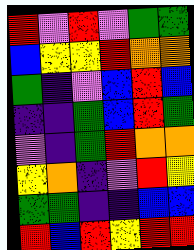[["red", "violet", "red", "violet", "green", "green"], ["blue", "yellow", "yellow", "red", "orange", "orange"], ["green", "indigo", "violet", "blue", "red", "blue"], ["indigo", "indigo", "green", "blue", "red", "green"], ["violet", "indigo", "green", "red", "orange", "orange"], ["yellow", "orange", "indigo", "violet", "red", "yellow"], ["green", "green", "indigo", "indigo", "blue", "blue"], ["red", "blue", "red", "yellow", "red", "red"]]